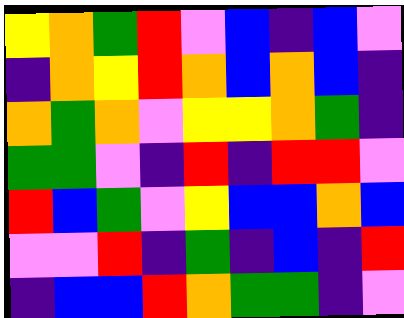[["yellow", "orange", "green", "red", "violet", "blue", "indigo", "blue", "violet"], ["indigo", "orange", "yellow", "red", "orange", "blue", "orange", "blue", "indigo"], ["orange", "green", "orange", "violet", "yellow", "yellow", "orange", "green", "indigo"], ["green", "green", "violet", "indigo", "red", "indigo", "red", "red", "violet"], ["red", "blue", "green", "violet", "yellow", "blue", "blue", "orange", "blue"], ["violet", "violet", "red", "indigo", "green", "indigo", "blue", "indigo", "red"], ["indigo", "blue", "blue", "red", "orange", "green", "green", "indigo", "violet"]]